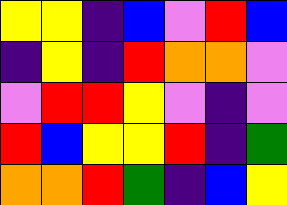[["yellow", "yellow", "indigo", "blue", "violet", "red", "blue"], ["indigo", "yellow", "indigo", "red", "orange", "orange", "violet"], ["violet", "red", "red", "yellow", "violet", "indigo", "violet"], ["red", "blue", "yellow", "yellow", "red", "indigo", "green"], ["orange", "orange", "red", "green", "indigo", "blue", "yellow"]]